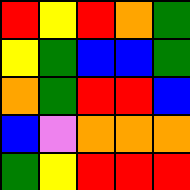[["red", "yellow", "red", "orange", "green"], ["yellow", "green", "blue", "blue", "green"], ["orange", "green", "red", "red", "blue"], ["blue", "violet", "orange", "orange", "orange"], ["green", "yellow", "red", "red", "red"]]